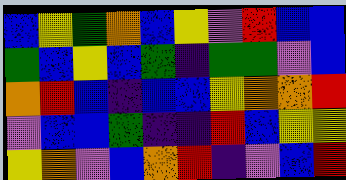[["blue", "yellow", "green", "orange", "blue", "yellow", "violet", "red", "blue", "blue"], ["green", "blue", "yellow", "blue", "green", "indigo", "green", "green", "violet", "blue"], ["orange", "red", "blue", "indigo", "blue", "blue", "yellow", "orange", "orange", "red"], ["violet", "blue", "blue", "green", "indigo", "indigo", "red", "blue", "yellow", "yellow"], ["yellow", "orange", "violet", "blue", "orange", "red", "indigo", "violet", "blue", "red"]]